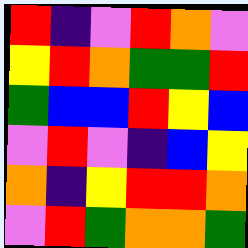[["red", "indigo", "violet", "red", "orange", "violet"], ["yellow", "red", "orange", "green", "green", "red"], ["green", "blue", "blue", "red", "yellow", "blue"], ["violet", "red", "violet", "indigo", "blue", "yellow"], ["orange", "indigo", "yellow", "red", "red", "orange"], ["violet", "red", "green", "orange", "orange", "green"]]